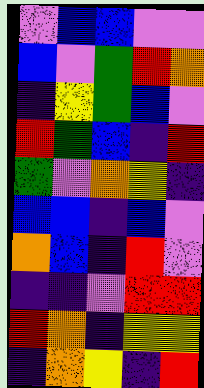[["violet", "blue", "blue", "violet", "violet"], ["blue", "violet", "green", "red", "orange"], ["indigo", "yellow", "green", "blue", "violet"], ["red", "green", "blue", "indigo", "red"], ["green", "violet", "orange", "yellow", "indigo"], ["blue", "blue", "indigo", "blue", "violet"], ["orange", "blue", "indigo", "red", "violet"], ["indigo", "indigo", "violet", "red", "red"], ["red", "orange", "indigo", "yellow", "yellow"], ["indigo", "orange", "yellow", "indigo", "red"]]